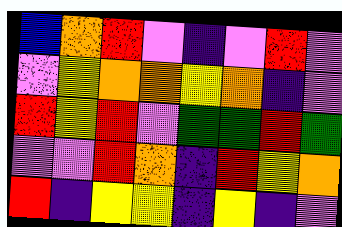[["blue", "orange", "red", "violet", "indigo", "violet", "red", "violet"], ["violet", "yellow", "orange", "orange", "yellow", "orange", "indigo", "violet"], ["red", "yellow", "red", "violet", "green", "green", "red", "green"], ["violet", "violet", "red", "orange", "indigo", "red", "yellow", "orange"], ["red", "indigo", "yellow", "yellow", "indigo", "yellow", "indigo", "violet"]]